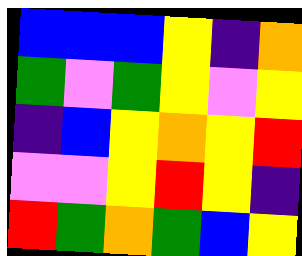[["blue", "blue", "blue", "yellow", "indigo", "orange"], ["green", "violet", "green", "yellow", "violet", "yellow"], ["indigo", "blue", "yellow", "orange", "yellow", "red"], ["violet", "violet", "yellow", "red", "yellow", "indigo"], ["red", "green", "orange", "green", "blue", "yellow"]]